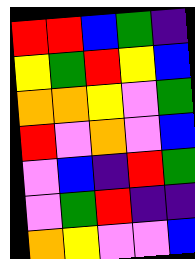[["red", "red", "blue", "green", "indigo"], ["yellow", "green", "red", "yellow", "blue"], ["orange", "orange", "yellow", "violet", "green"], ["red", "violet", "orange", "violet", "blue"], ["violet", "blue", "indigo", "red", "green"], ["violet", "green", "red", "indigo", "indigo"], ["orange", "yellow", "violet", "violet", "blue"]]